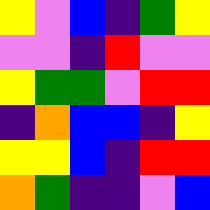[["yellow", "violet", "blue", "indigo", "green", "yellow"], ["violet", "violet", "indigo", "red", "violet", "violet"], ["yellow", "green", "green", "violet", "red", "red"], ["indigo", "orange", "blue", "blue", "indigo", "yellow"], ["yellow", "yellow", "blue", "indigo", "red", "red"], ["orange", "green", "indigo", "indigo", "violet", "blue"]]